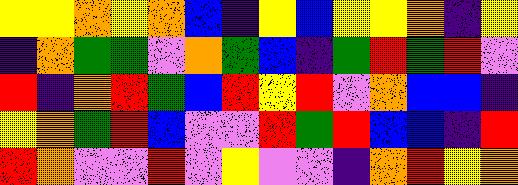[["yellow", "yellow", "orange", "yellow", "orange", "blue", "indigo", "yellow", "blue", "yellow", "yellow", "orange", "indigo", "yellow"], ["indigo", "orange", "green", "green", "violet", "orange", "green", "blue", "indigo", "green", "red", "green", "red", "violet"], ["red", "indigo", "orange", "red", "green", "blue", "red", "yellow", "red", "violet", "orange", "blue", "blue", "indigo"], ["yellow", "orange", "green", "red", "blue", "violet", "violet", "red", "green", "red", "blue", "blue", "indigo", "red"], ["red", "orange", "violet", "violet", "red", "violet", "yellow", "violet", "violet", "indigo", "orange", "red", "yellow", "orange"]]